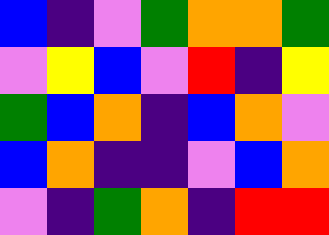[["blue", "indigo", "violet", "green", "orange", "orange", "green"], ["violet", "yellow", "blue", "violet", "red", "indigo", "yellow"], ["green", "blue", "orange", "indigo", "blue", "orange", "violet"], ["blue", "orange", "indigo", "indigo", "violet", "blue", "orange"], ["violet", "indigo", "green", "orange", "indigo", "red", "red"]]